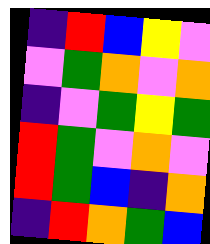[["indigo", "red", "blue", "yellow", "violet"], ["violet", "green", "orange", "violet", "orange"], ["indigo", "violet", "green", "yellow", "green"], ["red", "green", "violet", "orange", "violet"], ["red", "green", "blue", "indigo", "orange"], ["indigo", "red", "orange", "green", "blue"]]